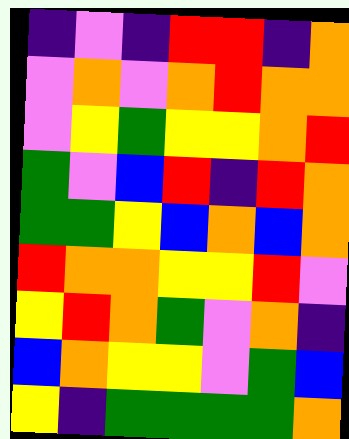[["indigo", "violet", "indigo", "red", "red", "indigo", "orange"], ["violet", "orange", "violet", "orange", "red", "orange", "orange"], ["violet", "yellow", "green", "yellow", "yellow", "orange", "red"], ["green", "violet", "blue", "red", "indigo", "red", "orange"], ["green", "green", "yellow", "blue", "orange", "blue", "orange"], ["red", "orange", "orange", "yellow", "yellow", "red", "violet"], ["yellow", "red", "orange", "green", "violet", "orange", "indigo"], ["blue", "orange", "yellow", "yellow", "violet", "green", "blue"], ["yellow", "indigo", "green", "green", "green", "green", "orange"]]